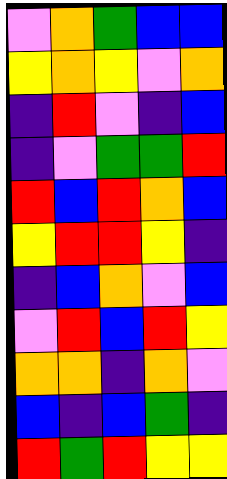[["violet", "orange", "green", "blue", "blue"], ["yellow", "orange", "yellow", "violet", "orange"], ["indigo", "red", "violet", "indigo", "blue"], ["indigo", "violet", "green", "green", "red"], ["red", "blue", "red", "orange", "blue"], ["yellow", "red", "red", "yellow", "indigo"], ["indigo", "blue", "orange", "violet", "blue"], ["violet", "red", "blue", "red", "yellow"], ["orange", "orange", "indigo", "orange", "violet"], ["blue", "indigo", "blue", "green", "indigo"], ["red", "green", "red", "yellow", "yellow"]]